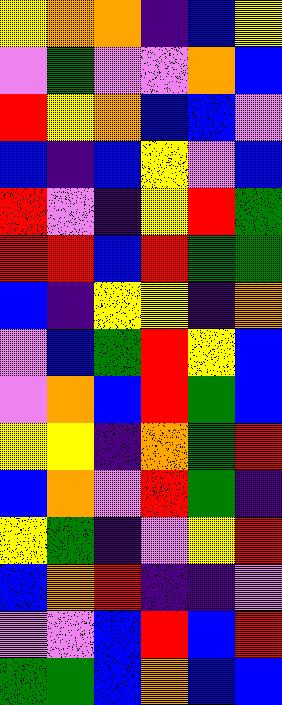[["yellow", "orange", "orange", "indigo", "blue", "yellow"], ["violet", "green", "violet", "violet", "orange", "blue"], ["red", "yellow", "orange", "blue", "blue", "violet"], ["blue", "indigo", "blue", "yellow", "violet", "blue"], ["red", "violet", "indigo", "yellow", "red", "green"], ["red", "red", "blue", "red", "green", "green"], ["blue", "indigo", "yellow", "yellow", "indigo", "orange"], ["violet", "blue", "green", "red", "yellow", "blue"], ["violet", "orange", "blue", "red", "green", "blue"], ["yellow", "yellow", "indigo", "orange", "green", "red"], ["blue", "orange", "violet", "red", "green", "indigo"], ["yellow", "green", "indigo", "violet", "yellow", "red"], ["blue", "orange", "red", "indigo", "indigo", "violet"], ["violet", "violet", "blue", "red", "blue", "red"], ["green", "green", "blue", "orange", "blue", "blue"]]